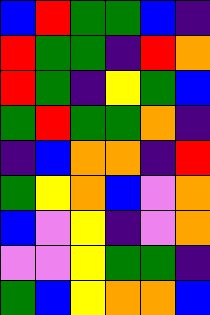[["blue", "red", "green", "green", "blue", "indigo"], ["red", "green", "green", "indigo", "red", "orange"], ["red", "green", "indigo", "yellow", "green", "blue"], ["green", "red", "green", "green", "orange", "indigo"], ["indigo", "blue", "orange", "orange", "indigo", "red"], ["green", "yellow", "orange", "blue", "violet", "orange"], ["blue", "violet", "yellow", "indigo", "violet", "orange"], ["violet", "violet", "yellow", "green", "green", "indigo"], ["green", "blue", "yellow", "orange", "orange", "blue"]]